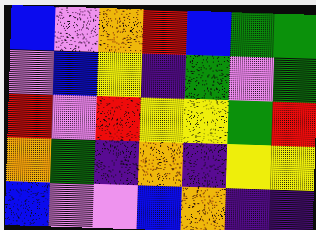[["blue", "violet", "orange", "red", "blue", "green", "green"], ["violet", "blue", "yellow", "indigo", "green", "violet", "green"], ["red", "violet", "red", "yellow", "yellow", "green", "red"], ["orange", "green", "indigo", "orange", "indigo", "yellow", "yellow"], ["blue", "violet", "violet", "blue", "orange", "indigo", "indigo"]]